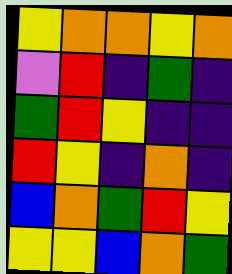[["yellow", "orange", "orange", "yellow", "orange"], ["violet", "red", "indigo", "green", "indigo"], ["green", "red", "yellow", "indigo", "indigo"], ["red", "yellow", "indigo", "orange", "indigo"], ["blue", "orange", "green", "red", "yellow"], ["yellow", "yellow", "blue", "orange", "green"]]